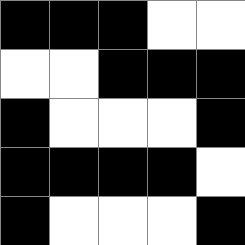[["black", "black", "black", "white", "white"], ["white", "white", "black", "black", "black"], ["black", "white", "white", "white", "black"], ["black", "black", "black", "black", "white"], ["black", "white", "white", "white", "black"]]